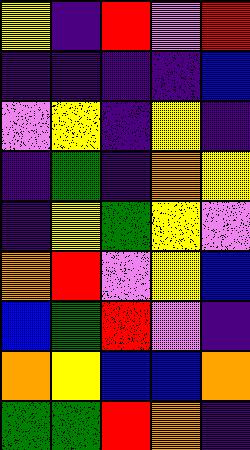[["yellow", "indigo", "red", "violet", "red"], ["indigo", "indigo", "indigo", "indigo", "blue"], ["violet", "yellow", "indigo", "yellow", "indigo"], ["indigo", "green", "indigo", "orange", "yellow"], ["indigo", "yellow", "green", "yellow", "violet"], ["orange", "red", "violet", "yellow", "blue"], ["blue", "green", "red", "violet", "indigo"], ["orange", "yellow", "blue", "blue", "orange"], ["green", "green", "red", "orange", "indigo"]]